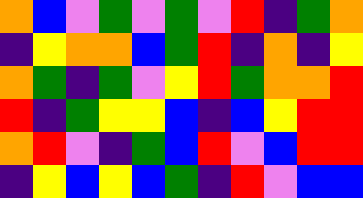[["orange", "blue", "violet", "green", "violet", "green", "violet", "red", "indigo", "green", "orange"], ["indigo", "yellow", "orange", "orange", "blue", "green", "red", "indigo", "orange", "indigo", "yellow"], ["orange", "green", "indigo", "green", "violet", "yellow", "red", "green", "orange", "orange", "red"], ["red", "indigo", "green", "yellow", "yellow", "blue", "indigo", "blue", "yellow", "red", "red"], ["orange", "red", "violet", "indigo", "green", "blue", "red", "violet", "blue", "red", "red"], ["indigo", "yellow", "blue", "yellow", "blue", "green", "indigo", "red", "violet", "blue", "blue"]]